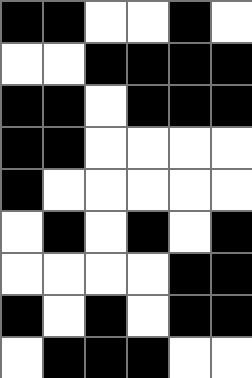[["black", "black", "white", "white", "black", "white"], ["white", "white", "black", "black", "black", "black"], ["black", "black", "white", "black", "black", "black"], ["black", "black", "white", "white", "white", "white"], ["black", "white", "white", "white", "white", "white"], ["white", "black", "white", "black", "white", "black"], ["white", "white", "white", "white", "black", "black"], ["black", "white", "black", "white", "black", "black"], ["white", "black", "black", "black", "white", "white"]]